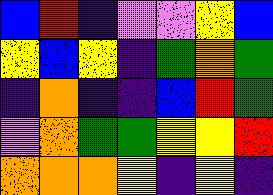[["blue", "red", "indigo", "violet", "violet", "yellow", "blue"], ["yellow", "blue", "yellow", "indigo", "green", "orange", "green"], ["indigo", "orange", "indigo", "indigo", "blue", "red", "green"], ["violet", "orange", "green", "green", "yellow", "yellow", "red"], ["orange", "orange", "orange", "yellow", "indigo", "yellow", "indigo"]]